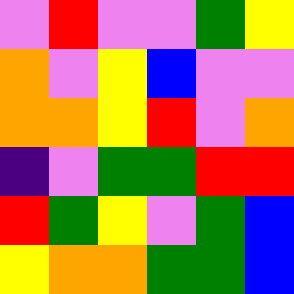[["violet", "red", "violet", "violet", "green", "yellow"], ["orange", "violet", "yellow", "blue", "violet", "violet"], ["orange", "orange", "yellow", "red", "violet", "orange"], ["indigo", "violet", "green", "green", "red", "red"], ["red", "green", "yellow", "violet", "green", "blue"], ["yellow", "orange", "orange", "green", "green", "blue"]]